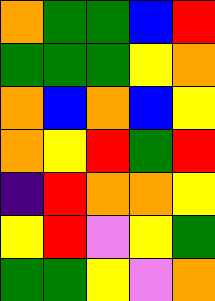[["orange", "green", "green", "blue", "red"], ["green", "green", "green", "yellow", "orange"], ["orange", "blue", "orange", "blue", "yellow"], ["orange", "yellow", "red", "green", "red"], ["indigo", "red", "orange", "orange", "yellow"], ["yellow", "red", "violet", "yellow", "green"], ["green", "green", "yellow", "violet", "orange"]]